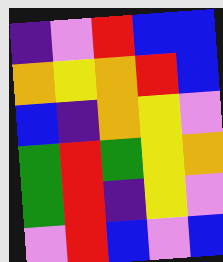[["indigo", "violet", "red", "blue", "blue"], ["orange", "yellow", "orange", "red", "blue"], ["blue", "indigo", "orange", "yellow", "violet"], ["green", "red", "green", "yellow", "orange"], ["green", "red", "indigo", "yellow", "violet"], ["violet", "red", "blue", "violet", "blue"]]